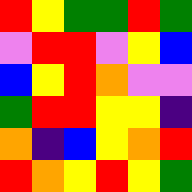[["red", "yellow", "green", "green", "red", "green"], ["violet", "red", "red", "violet", "yellow", "blue"], ["blue", "yellow", "red", "orange", "violet", "violet"], ["green", "red", "red", "yellow", "yellow", "indigo"], ["orange", "indigo", "blue", "yellow", "orange", "red"], ["red", "orange", "yellow", "red", "yellow", "green"]]